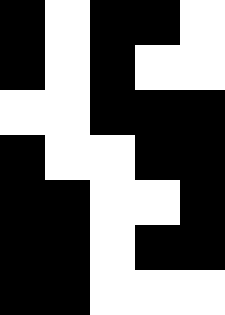[["black", "white", "black", "black", "white"], ["black", "white", "black", "white", "white"], ["white", "white", "black", "black", "black"], ["black", "white", "white", "black", "black"], ["black", "black", "white", "white", "black"], ["black", "black", "white", "black", "black"], ["black", "black", "white", "white", "white"]]